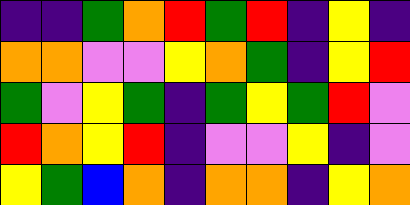[["indigo", "indigo", "green", "orange", "red", "green", "red", "indigo", "yellow", "indigo"], ["orange", "orange", "violet", "violet", "yellow", "orange", "green", "indigo", "yellow", "red"], ["green", "violet", "yellow", "green", "indigo", "green", "yellow", "green", "red", "violet"], ["red", "orange", "yellow", "red", "indigo", "violet", "violet", "yellow", "indigo", "violet"], ["yellow", "green", "blue", "orange", "indigo", "orange", "orange", "indigo", "yellow", "orange"]]